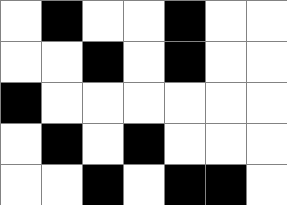[["white", "black", "white", "white", "black", "white", "white"], ["white", "white", "black", "white", "black", "white", "white"], ["black", "white", "white", "white", "white", "white", "white"], ["white", "black", "white", "black", "white", "white", "white"], ["white", "white", "black", "white", "black", "black", "white"]]